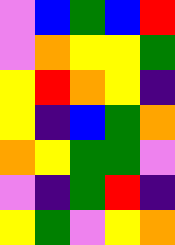[["violet", "blue", "green", "blue", "red"], ["violet", "orange", "yellow", "yellow", "green"], ["yellow", "red", "orange", "yellow", "indigo"], ["yellow", "indigo", "blue", "green", "orange"], ["orange", "yellow", "green", "green", "violet"], ["violet", "indigo", "green", "red", "indigo"], ["yellow", "green", "violet", "yellow", "orange"]]